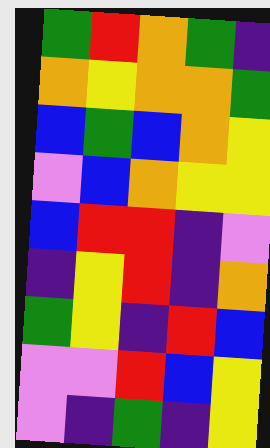[["green", "red", "orange", "green", "indigo"], ["orange", "yellow", "orange", "orange", "green"], ["blue", "green", "blue", "orange", "yellow"], ["violet", "blue", "orange", "yellow", "yellow"], ["blue", "red", "red", "indigo", "violet"], ["indigo", "yellow", "red", "indigo", "orange"], ["green", "yellow", "indigo", "red", "blue"], ["violet", "violet", "red", "blue", "yellow"], ["violet", "indigo", "green", "indigo", "yellow"]]